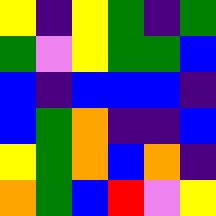[["yellow", "indigo", "yellow", "green", "indigo", "green"], ["green", "violet", "yellow", "green", "green", "blue"], ["blue", "indigo", "blue", "blue", "blue", "indigo"], ["blue", "green", "orange", "indigo", "indigo", "blue"], ["yellow", "green", "orange", "blue", "orange", "indigo"], ["orange", "green", "blue", "red", "violet", "yellow"]]